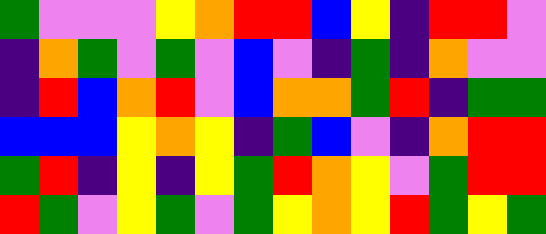[["green", "violet", "violet", "violet", "yellow", "orange", "red", "red", "blue", "yellow", "indigo", "red", "red", "violet"], ["indigo", "orange", "green", "violet", "green", "violet", "blue", "violet", "indigo", "green", "indigo", "orange", "violet", "violet"], ["indigo", "red", "blue", "orange", "red", "violet", "blue", "orange", "orange", "green", "red", "indigo", "green", "green"], ["blue", "blue", "blue", "yellow", "orange", "yellow", "indigo", "green", "blue", "violet", "indigo", "orange", "red", "red"], ["green", "red", "indigo", "yellow", "indigo", "yellow", "green", "red", "orange", "yellow", "violet", "green", "red", "red"], ["red", "green", "violet", "yellow", "green", "violet", "green", "yellow", "orange", "yellow", "red", "green", "yellow", "green"]]